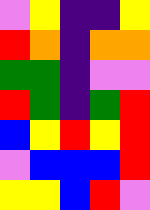[["violet", "yellow", "indigo", "indigo", "yellow"], ["red", "orange", "indigo", "orange", "orange"], ["green", "green", "indigo", "violet", "violet"], ["red", "green", "indigo", "green", "red"], ["blue", "yellow", "red", "yellow", "red"], ["violet", "blue", "blue", "blue", "red"], ["yellow", "yellow", "blue", "red", "violet"]]